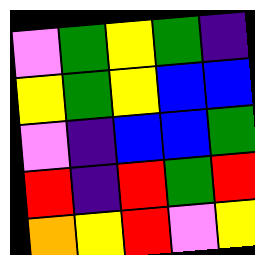[["violet", "green", "yellow", "green", "indigo"], ["yellow", "green", "yellow", "blue", "blue"], ["violet", "indigo", "blue", "blue", "green"], ["red", "indigo", "red", "green", "red"], ["orange", "yellow", "red", "violet", "yellow"]]